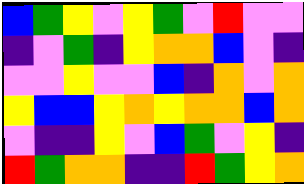[["blue", "green", "yellow", "violet", "yellow", "green", "violet", "red", "violet", "violet"], ["indigo", "violet", "green", "indigo", "yellow", "orange", "orange", "blue", "violet", "indigo"], ["violet", "violet", "yellow", "violet", "violet", "blue", "indigo", "orange", "violet", "orange"], ["yellow", "blue", "blue", "yellow", "orange", "yellow", "orange", "orange", "blue", "orange"], ["violet", "indigo", "indigo", "yellow", "violet", "blue", "green", "violet", "yellow", "indigo"], ["red", "green", "orange", "orange", "indigo", "indigo", "red", "green", "yellow", "orange"]]